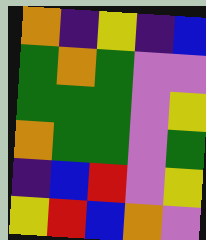[["orange", "indigo", "yellow", "indigo", "blue"], ["green", "orange", "green", "violet", "violet"], ["green", "green", "green", "violet", "yellow"], ["orange", "green", "green", "violet", "green"], ["indigo", "blue", "red", "violet", "yellow"], ["yellow", "red", "blue", "orange", "violet"]]